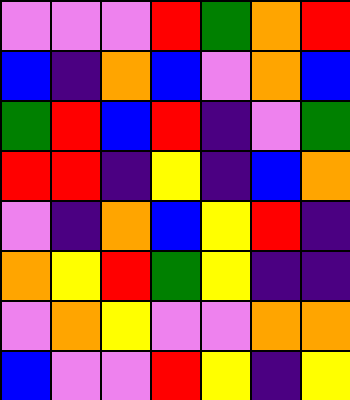[["violet", "violet", "violet", "red", "green", "orange", "red"], ["blue", "indigo", "orange", "blue", "violet", "orange", "blue"], ["green", "red", "blue", "red", "indigo", "violet", "green"], ["red", "red", "indigo", "yellow", "indigo", "blue", "orange"], ["violet", "indigo", "orange", "blue", "yellow", "red", "indigo"], ["orange", "yellow", "red", "green", "yellow", "indigo", "indigo"], ["violet", "orange", "yellow", "violet", "violet", "orange", "orange"], ["blue", "violet", "violet", "red", "yellow", "indigo", "yellow"]]